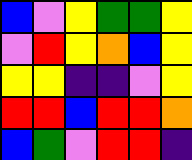[["blue", "violet", "yellow", "green", "green", "yellow"], ["violet", "red", "yellow", "orange", "blue", "yellow"], ["yellow", "yellow", "indigo", "indigo", "violet", "yellow"], ["red", "red", "blue", "red", "red", "orange"], ["blue", "green", "violet", "red", "red", "indigo"]]